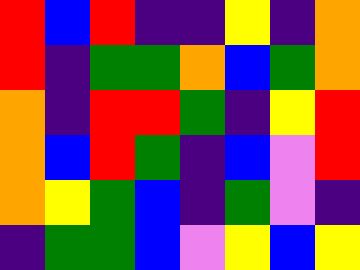[["red", "blue", "red", "indigo", "indigo", "yellow", "indigo", "orange"], ["red", "indigo", "green", "green", "orange", "blue", "green", "orange"], ["orange", "indigo", "red", "red", "green", "indigo", "yellow", "red"], ["orange", "blue", "red", "green", "indigo", "blue", "violet", "red"], ["orange", "yellow", "green", "blue", "indigo", "green", "violet", "indigo"], ["indigo", "green", "green", "blue", "violet", "yellow", "blue", "yellow"]]